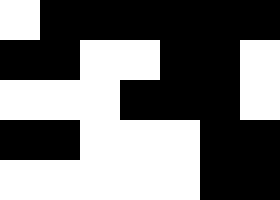[["white", "black", "black", "black", "black", "black", "black"], ["black", "black", "white", "white", "black", "black", "white"], ["white", "white", "white", "black", "black", "black", "white"], ["black", "black", "white", "white", "white", "black", "black"], ["white", "white", "white", "white", "white", "black", "black"]]